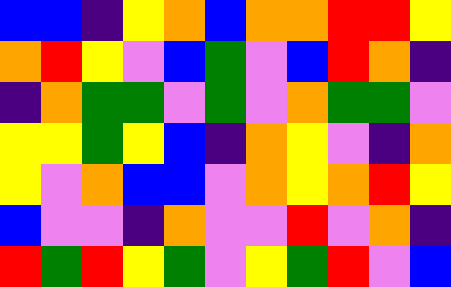[["blue", "blue", "indigo", "yellow", "orange", "blue", "orange", "orange", "red", "red", "yellow"], ["orange", "red", "yellow", "violet", "blue", "green", "violet", "blue", "red", "orange", "indigo"], ["indigo", "orange", "green", "green", "violet", "green", "violet", "orange", "green", "green", "violet"], ["yellow", "yellow", "green", "yellow", "blue", "indigo", "orange", "yellow", "violet", "indigo", "orange"], ["yellow", "violet", "orange", "blue", "blue", "violet", "orange", "yellow", "orange", "red", "yellow"], ["blue", "violet", "violet", "indigo", "orange", "violet", "violet", "red", "violet", "orange", "indigo"], ["red", "green", "red", "yellow", "green", "violet", "yellow", "green", "red", "violet", "blue"]]